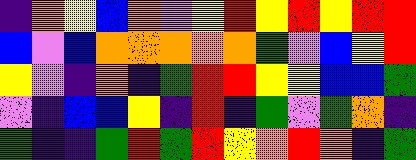[["indigo", "orange", "yellow", "blue", "orange", "violet", "yellow", "red", "yellow", "red", "yellow", "red", "red"], ["blue", "violet", "blue", "orange", "orange", "orange", "orange", "orange", "green", "violet", "blue", "yellow", "red"], ["yellow", "violet", "indigo", "orange", "indigo", "green", "red", "red", "yellow", "yellow", "blue", "blue", "green"], ["violet", "indigo", "blue", "blue", "yellow", "indigo", "red", "indigo", "green", "violet", "green", "orange", "indigo"], ["green", "indigo", "indigo", "green", "red", "green", "red", "yellow", "orange", "red", "orange", "indigo", "green"]]